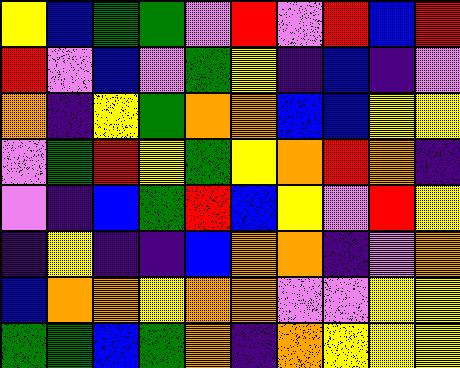[["yellow", "blue", "green", "green", "violet", "red", "violet", "red", "blue", "red"], ["red", "violet", "blue", "violet", "green", "yellow", "indigo", "blue", "indigo", "violet"], ["orange", "indigo", "yellow", "green", "orange", "orange", "blue", "blue", "yellow", "yellow"], ["violet", "green", "red", "yellow", "green", "yellow", "orange", "red", "orange", "indigo"], ["violet", "indigo", "blue", "green", "red", "blue", "yellow", "violet", "red", "yellow"], ["indigo", "yellow", "indigo", "indigo", "blue", "orange", "orange", "indigo", "violet", "orange"], ["blue", "orange", "orange", "yellow", "orange", "orange", "violet", "violet", "yellow", "yellow"], ["green", "green", "blue", "green", "orange", "indigo", "orange", "yellow", "yellow", "yellow"]]